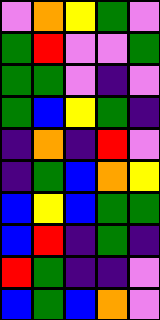[["violet", "orange", "yellow", "green", "violet"], ["green", "red", "violet", "violet", "green"], ["green", "green", "violet", "indigo", "violet"], ["green", "blue", "yellow", "green", "indigo"], ["indigo", "orange", "indigo", "red", "violet"], ["indigo", "green", "blue", "orange", "yellow"], ["blue", "yellow", "blue", "green", "green"], ["blue", "red", "indigo", "green", "indigo"], ["red", "green", "indigo", "indigo", "violet"], ["blue", "green", "blue", "orange", "violet"]]